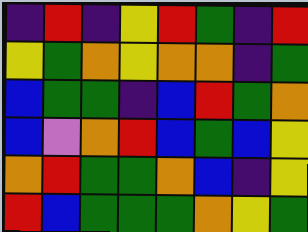[["indigo", "red", "indigo", "yellow", "red", "green", "indigo", "red"], ["yellow", "green", "orange", "yellow", "orange", "orange", "indigo", "green"], ["blue", "green", "green", "indigo", "blue", "red", "green", "orange"], ["blue", "violet", "orange", "red", "blue", "green", "blue", "yellow"], ["orange", "red", "green", "green", "orange", "blue", "indigo", "yellow"], ["red", "blue", "green", "green", "green", "orange", "yellow", "green"]]